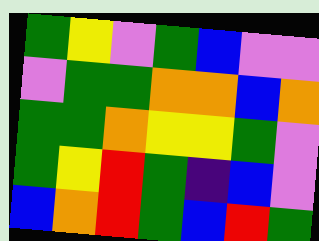[["green", "yellow", "violet", "green", "blue", "violet", "violet"], ["violet", "green", "green", "orange", "orange", "blue", "orange"], ["green", "green", "orange", "yellow", "yellow", "green", "violet"], ["green", "yellow", "red", "green", "indigo", "blue", "violet"], ["blue", "orange", "red", "green", "blue", "red", "green"]]